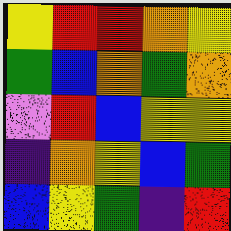[["yellow", "red", "red", "orange", "yellow"], ["green", "blue", "orange", "green", "orange"], ["violet", "red", "blue", "yellow", "yellow"], ["indigo", "orange", "yellow", "blue", "green"], ["blue", "yellow", "green", "indigo", "red"]]